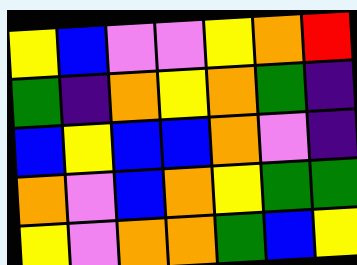[["yellow", "blue", "violet", "violet", "yellow", "orange", "red"], ["green", "indigo", "orange", "yellow", "orange", "green", "indigo"], ["blue", "yellow", "blue", "blue", "orange", "violet", "indigo"], ["orange", "violet", "blue", "orange", "yellow", "green", "green"], ["yellow", "violet", "orange", "orange", "green", "blue", "yellow"]]